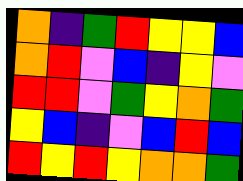[["orange", "indigo", "green", "red", "yellow", "yellow", "blue"], ["orange", "red", "violet", "blue", "indigo", "yellow", "violet"], ["red", "red", "violet", "green", "yellow", "orange", "green"], ["yellow", "blue", "indigo", "violet", "blue", "red", "blue"], ["red", "yellow", "red", "yellow", "orange", "orange", "green"]]